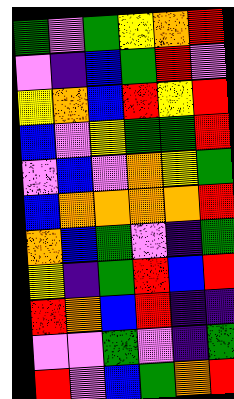[["green", "violet", "green", "yellow", "orange", "red"], ["violet", "indigo", "blue", "green", "red", "violet"], ["yellow", "orange", "blue", "red", "yellow", "red"], ["blue", "violet", "yellow", "green", "green", "red"], ["violet", "blue", "violet", "orange", "yellow", "green"], ["blue", "orange", "orange", "orange", "orange", "red"], ["orange", "blue", "green", "violet", "indigo", "green"], ["yellow", "indigo", "green", "red", "blue", "red"], ["red", "orange", "blue", "red", "indigo", "indigo"], ["violet", "violet", "green", "violet", "indigo", "green"], ["red", "violet", "blue", "green", "orange", "red"]]